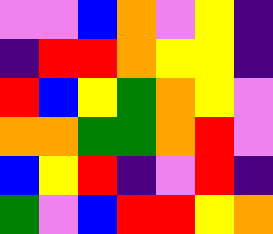[["violet", "violet", "blue", "orange", "violet", "yellow", "indigo"], ["indigo", "red", "red", "orange", "yellow", "yellow", "indigo"], ["red", "blue", "yellow", "green", "orange", "yellow", "violet"], ["orange", "orange", "green", "green", "orange", "red", "violet"], ["blue", "yellow", "red", "indigo", "violet", "red", "indigo"], ["green", "violet", "blue", "red", "red", "yellow", "orange"]]